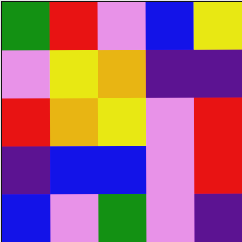[["green", "red", "violet", "blue", "yellow"], ["violet", "yellow", "orange", "indigo", "indigo"], ["red", "orange", "yellow", "violet", "red"], ["indigo", "blue", "blue", "violet", "red"], ["blue", "violet", "green", "violet", "indigo"]]